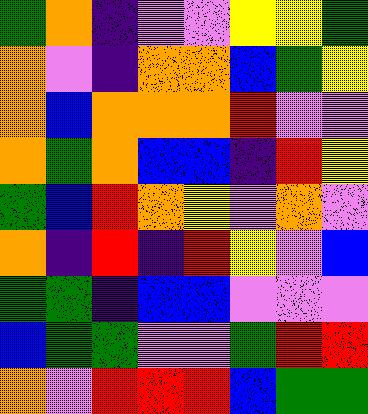[["green", "orange", "indigo", "violet", "violet", "yellow", "yellow", "green"], ["orange", "violet", "indigo", "orange", "orange", "blue", "green", "yellow"], ["orange", "blue", "orange", "orange", "orange", "red", "violet", "violet"], ["orange", "green", "orange", "blue", "blue", "indigo", "red", "yellow"], ["green", "blue", "red", "orange", "yellow", "violet", "orange", "violet"], ["orange", "indigo", "red", "indigo", "red", "yellow", "violet", "blue"], ["green", "green", "indigo", "blue", "blue", "violet", "violet", "violet"], ["blue", "green", "green", "violet", "violet", "green", "red", "red"], ["orange", "violet", "red", "red", "red", "blue", "green", "green"]]